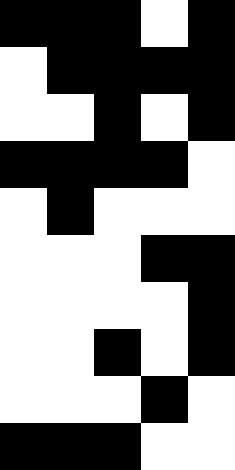[["black", "black", "black", "white", "black"], ["white", "black", "black", "black", "black"], ["white", "white", "black", "white", "black"], ["black", "black", "black", "black", "white"], ["white", "black", "white", "white", "white"], ["white", "white", "white", "black", "black"], ["white", "white", "white", "white", "black"], ["white", "white", "black", "white", "black"], ["white", "white", "white", "black", "white"], ["black", "black", "black", "white", "white"]]